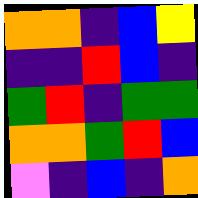[["orange", "orange", "indigo", "blue", "yellow"], ["indigo", "indigo", "red", "blue", "indigo"], ["green", "red", "indigo", "green", "green"], ["orange", "orange", "green", "red", "blue"], ["violet", "indigo", "blue", "indigo", "orange"]]